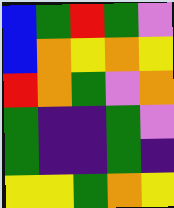[["blue", "green", "red", "green", "violet"], ["blue", "orange", "yellow", "orange", "yellow"], ["red", "orange", "green", "violet", "orange"], ["green", "indigo", "indigo", "green", "violet"], ["green", "indigo", "indigo", "green", "indigo"], ["yellow", "yellow", "green", "orange", "yellow"]]